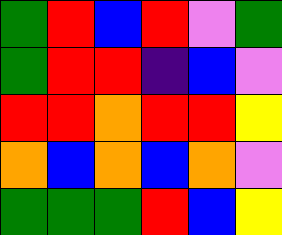[["green", "red", "blue", "red", "violet", "green"], ["green", "red", "red", "indigo", "blue", "violet"], ["red", "red", "orange", "red", "red", "yellow"], ["orange", "blue", "orange", "blue", "orange", "violet"], ["green", "green", "green", "red", "blue", "yellow"]]